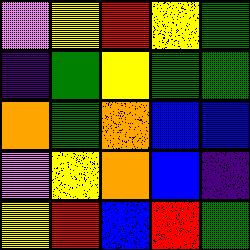[["violet", "yellow", "red", "yellow", "green"], ["indigo", "green", "yellow", "green", "green"], ["orange", "green", "orange", "blue", "blue"], ["violet", "yellow", "orange", "blue", "indigo"], ["yellow", "red", "blue", "red", "green"]]